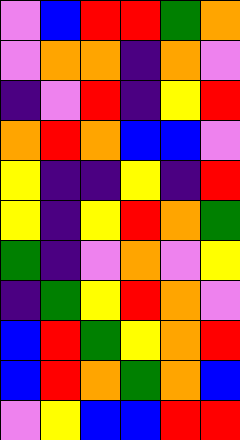[["violet", "blue", "red", "red", "green", "orange"], ["violet", "orange", "orange", "indigo", "orange", "violet"], ["indigo", "violet", "red", "indigo", "yellow", "red"], ["orange", "red", "orange", "blue", "blue", "violet"], ["yellow", "indigo", "indigo", "yellow", "indigo", "red"], ["yellow", "indigo", "yellow", "red", "orange", "green"], ["green", "indigo", "violet", "orange", "violet", "yellow"], ["indigo", "green", "yellow", "red", "orange", "violet"], ["blue", "red", "green", "yellow", "orange", "red"], ["blue", "red", "orange", "green", "orange", "blue"], ["violet", "yellow", "blue", "blue", "red", "red"]]